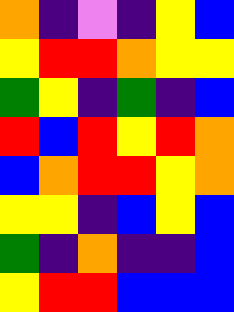[["orange", "indigo", "violet", "indigo", "yellow", "blue"], ["yellow", "red", "red", "orange", "yellow", "yellow"], ["green", "yellow", "indigo", "green", "indigo", "blue"], ["red", "blue", "red", "yellow", "red", "orange"], ["blue", "orange", "red", "red", "yellow", "orange"], ["yellow", "yellow", "indigo", "blue", "yellow", "blue"], ["green", "indigo", "orange", "indigo", "indigo", "blue"], ["yellow", "red", "red", "blue", "blue", "blue"]]